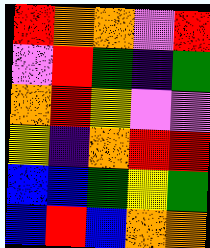[["red", "orange", "orange", "violet", "red"], ["violet", "red", "green", "indigo", "green"], ["orange", "red", "yellow", "violet", "violet"], ["yellow", "indigo", "orange", "red", "red"], ["blue", "blue", "green", "yellow", "green"], ["blue", "red", "blue", "orange", "orange"]]